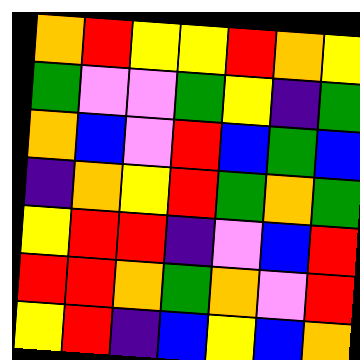[["orange", "red", "yellow", "yellow", "red", "orange", "yellow"], ["green", "violet", "violet", "green", "yellow", "indigo", "green"], ["orange", "blue", "violet", "red", "blue", "green", "blue"], ["indigo", "orange", "yellow", "red", "green", "orange", "green"], ["yellow", "red", "red", "indigo", "violet", "blue", "red"], ["red", "red", "orange", "green", "orange", "violet", "red"], ["yellow", "red", "indigo", "blue", "yellow", "blue", "orange"]]